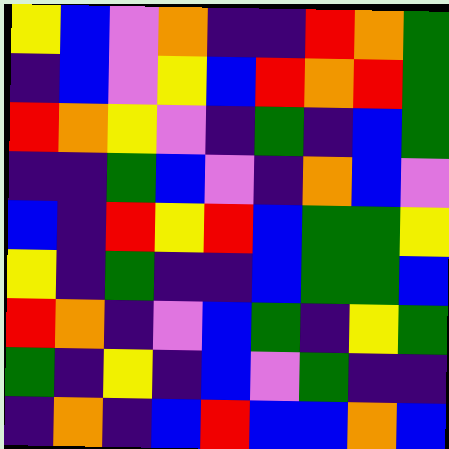[["yellow", "blue", "violet", "orange", "indigo", "indigo", "red", "orange", "green"], ["indigo", "blue", "violet", "yellow", "blue", "red", "orange", "red", "green"], ["red", "orange", "yellow", "violet", "indigo", "green", "indigo", "blue", "green"], ["indigo", "indigo", "green", "blue", "violet", "indigo", "orange", "blue", "violet"], ["blue", "indigo", "red", "yellow", "red", "blue", "green", "green", "yellow"], ["yellow", "indigo", "green", "indigo", "indigo", "blue", "green", "green", "blue"], ["red", "orange", "indigo", "violet", "blue", "green", "indigo", "yellow", "green"], ["green", "indigo", "yellow", "indigo", "blue", "violet", "green", "indigo", "indigo"], ["indigo", "orange", "indigo", "blue", "red", "blue", "blue", "orange", "blue"]]